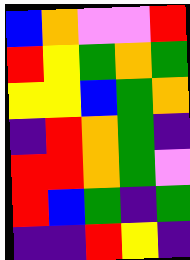[["blue", "orange", "violet", "violet", "red"], ["red", "yellow", "green", "orange", "green"], ["yellow", "yellow", "blue", "green", "orange"], ["indigo", "red", "orange", "green", "indigo"], ["red", "red", "orange", "green", "violet"], ["red", "blue", "green", "indigo", "green"], ["indigo", "indigo", "red", "yellow", "indigo"]]